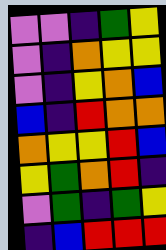[["violet", "violet", "indigo", "green", "yellow"], ["violet", "indigo", "orange", "yellow", "yellow"], ["violet", "indigo", "yellow", "orange", "blue"], ["blue", "indigo", "red", "orange", "orange"], ["orange", "yellow", "yellow", "red", "blue"], ["yellow", "green", "orange", "red", "indigo"], ["violet", "green", "indigo", "green", "yellow"], ["indigo", "blue", "red", "red", "red"]]